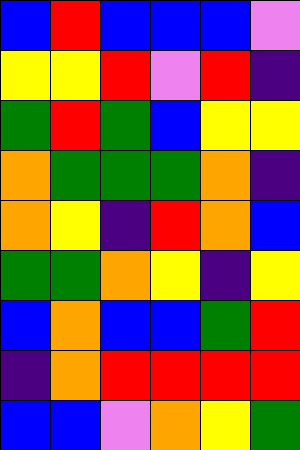[["blue", "red", "blue", "blue", "blue", "violet"], ["yellow", "yellow", "red", "violet", "red", "indigo"], ["green", "red", "green", "blue", "yellow", "yellow"], ["orange", "green", "green", "green", "orange", "indigo"], ["orange", "yellow", "indigo", "red", "orange", "blue"], ["green", "green", "orange", "yellow", "indigo", "yellow"], ["blue", "orange", "blue", "blue", "green", "red"], ["indigo", "orange", "red", "red", "red", "red"], ["blue", "blue", "violet", "orange", "yellow", "green"]]